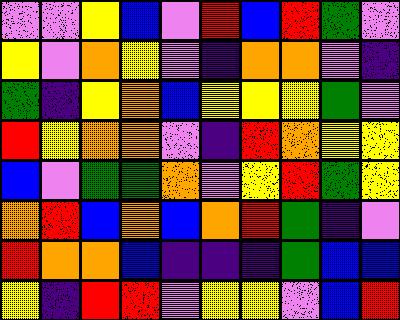[["violet", "violet", "yellow", "blue", "violet", "red", "blue", "red", "green", "violet"], ["yellow", "violet", "orange", "yellow", "violet", "indigo", "orange", "orange", "violet", "indigo"], ["green", "indigo", "yellow", "orange", "blue", "yellow", "yellow", "yellow", "green", "violet"], ["red", "yellow", "orange", "orange", "violet", "indigo", "red", "orange", "yellow", "yellow"], ["blue", "violet", "green", "green", "orange", "violet", "yellow", "red", "green", "yellow"], ["orange", "red", "blue", "orange", "blue", "orange", "red", "green", "indigo", "violet"], ["red", "orange", "orange", "blue", "indigo", "indigo", "indigo", "green", "blue", "blue"], ["yellow", "indigo", "red", "red", "violet", "yellow", "yellow", "violet", "blue", "red"]]